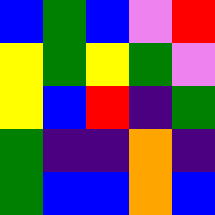[["blue", "green", "blue", "violet", "red"], ["yellow", "green", "yellow", "green", "violet"], ["yellow", "blue", "red", "indigo", "green"], ["green", "indigo", "indigo", "orange", "indigo"], ["green", "blue", "blue", "orange", "blue"]]